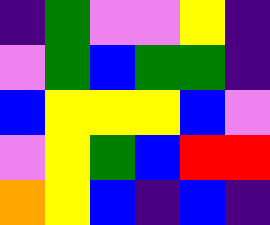[["indigo", "green", "violet", "violet", "yellow", "indigo"], ["violet", "green", "blue", "green", "green", "indigo"], ["blue", "yellow", "yellow", "yellow", "blue", "violet"], ["violet", "yellow", "green", "blue", "red", "red"], ["orange", "yellow", "blue", "indigo", "blue", "indigo"]]